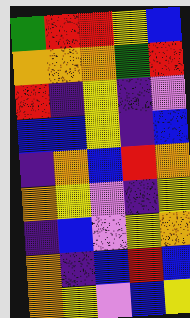[["green", "red", "red", "yellow", "blue"], ["orange", "orange", "orange", "green", "red"], ["red", "indigo", "yellow", "indigo", "violet"], ["blue", "blue", "yellow", "indigo", "blue"], ["indigo", "orange", "blue", "red", "orange"], ["orange", "yellow", "violet", "indigo", "yellow"], ["indigo", "blue", "violet", "yellow", "orange"], ["orange", "indigo", "blue", "red", "blue"], ["orange", "yellow", "violet", "blue", "yellow"]]